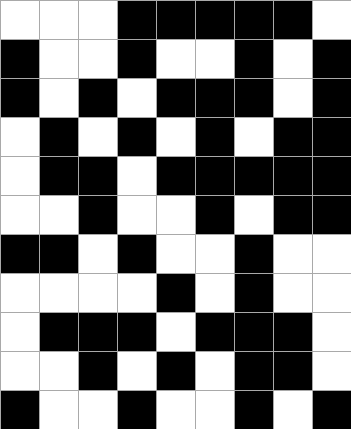[["white", "white", "white", "black", "black", "black", "black", "black", "white"], ["black", "white", "white", "black", "white", "white", "black", "white", "black"], ["black", "white", "black", "white", "black", "black", "black", "white", "black"], ["white", "black", "white", "black", "white", "black", "white", "black", "black"], ["white", "black", "black", "white", "black", "black", "black", "black", "black"], ["white", "white", "black", "white", "white", "black", "white", "black", "black"], ["black", "black", "white", "black", "white", "white", "black", "white", "white"], ["white", "white", "white", "white", "black", "white", "black", "white", "white"], ["white", "black", "black", "black", "white", "black", "black", "black", "white"], ["white", "white", "black", "white", "black", "white", "black", "black", "white"], ["black", "white", "white", "black", "white", "white", "black", "white", "black"]]